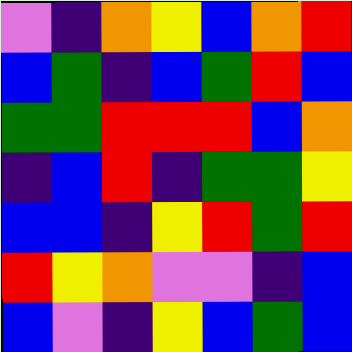[["violet", "indigo", "orange", "yellow", "blue", "orange", "red"], ["blue", "green", "indigo", "blue", "green", "red", "blue"], ["green", "green", "red", "red", "red", "blue", "orange"], ["indigo", "blue", "red", "indigo", "green", "green", "yellow"], ["blue", "blue", "indigo", "yellow", "red", "green", "red"], ["red", "yellow", "orange", "violet", "violet", "indigo", "blue"], ["blue", "violet", "indigo", "yellow", "blue", "green", "blue"]]